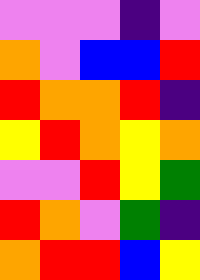[["violet", "violet", "violet", "indigo", "violet"], ["orange", "violet", "blue", "blue", "red"], ["red", "orange", "orange", "red", "indigo"], ["yellow", "red", "orange", "yellow", "orange"], ["violet", "violet", "red", "yellow", "green"], ["red", "orange", "violet", "green", "indigo"], ["orange", "red", "red", "blue", "yellow"]]